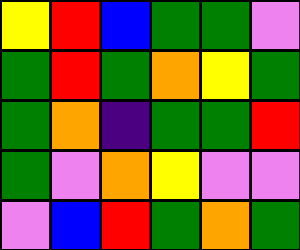[["yellow", "red", "blue", "green", "green", "violet"], ["green", "red", "green", "orange", "yellow", "green"], ["green", "orange", "indigo", "green", "green", "red"], ["green", "violet", "orange", "yellow", "violet", "violet"], ["violet", "blue", "red", "green", "orange", "green"]]